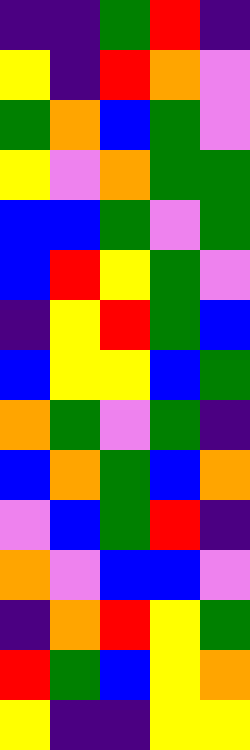[["indigo", "indigo", "green", "red", "indigo"], ["yellow", "indigo", "red", "orange", "violet"], ["green", "orange", "blue", "green", "violet"], ["yellow", "violet", "orange", "green", "green"], ["blue", "blue", "green", "violet", "green"], ["blue", "red", "yellow", "green", "violet"], ["indigo", "yellow", "red", "green", "blue"], ["blue", "yellow", "yellow", "blue", "green"], ["orange", "green", "violet", "green", "indigo"], ["blue", "orange", "green", "blue", "orange"], ["violet", "blue", "green", "red", "indigo"], ["orange", "violet", "blue", "blue", "violet"], ["indigo", "orange", "red", "yellow", "green"], ["red", "green", "blue", "yellow", "orange"], ["yellow", "indigo", "indigo", "yellow", "yellow"]]